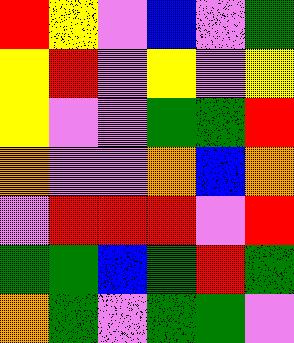[["red", "yellow", "violet", "blue", "violet", "green"], ["yellow", "red", "violet", "yellow", "violet", "yellow"], ["yellow", "violet", "violet", "green", "green", "red"], ["orange", "violet", "violet", "orange", "blue", "orange"], ["violet", "red", "red", "red", "violet", "red"], ["green", "green", "blue", "green", "red", "green"], ["orange", "green", "violet", "green", "green", "violet"]]